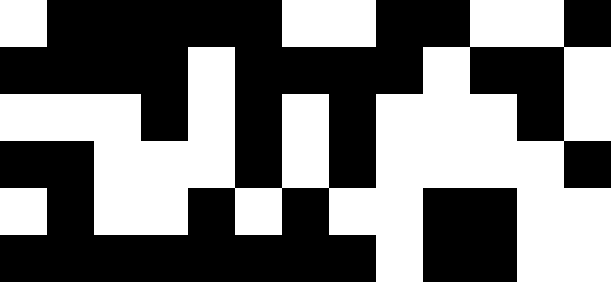[["white", "black", "black", "black", "black", "black", "white", "white", "black", "black", "white", "white", "black"], ["black", "black", "black", "black", "white", "black", "black", "black", "black", "white", "black", "black", "white"], ["white", "white", "white", "black", "white", "black", "white", "black", "white", "white", "white", "black", "white"], ["black", "black", "white", "white", "white", "black", "white", "black", "white", "white", "white", "white", "black"], ["white", "black", "white", "white", "black", "white", "black", "white", "white", "black", "black", "white", "white"], ["black", "black", "black", "black", "black", "black", "black", "black", "white", "black", "black", "white", "white"]]